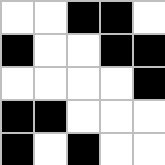[["white", "white", "black", "black", "white"], ["black", "white", "white", "black", "black"], ["white", "white", "white", "white", "black"], ["black", "black", "white", "white", "white"], ["black", "white", "black", "white", "white"]]